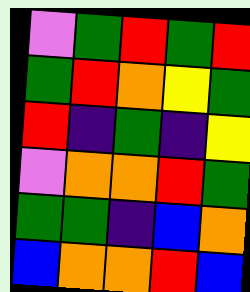[["violet", "green", "red", "green", "red"], ["green", "red", "orange", "yellow", "green"], ["red", "indigo", "green", "indigo", "yellow"], ["violet", "orange", "orange", "red", "green"], ["green", "green", "indigo", "blue", "orange"], ["blue", "orange", "orange", "red", "blue"]]